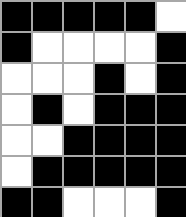[["black", "black", "black", "black", "black", "white"], ["black", "white", "white", "white", "white", "black"], ["white", "white", "white", "black", "white", "black"], ["white", "black", "white", "black", "black", "black"], ["white", "white", "black", "black", "black", "black"], ["white", "black", "black", "black", "black", "black"], ["black", "black", "white", "white", "white", "black"]]